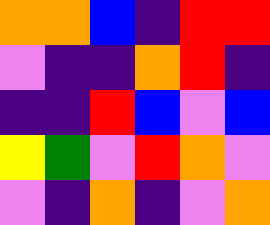[["orange", "orange", "blue", "indigo", "red", "red"], ["violet", "indigo", "indigo", "orange", "red", "indigo"], ["indigo", "indigo", "red", "blue", "violet", "blue"], ["yellow", "green", "violet", "red", "orange", "violet"], ["violet", "indigo", "orange", "indigo", "violet", "orange"]]